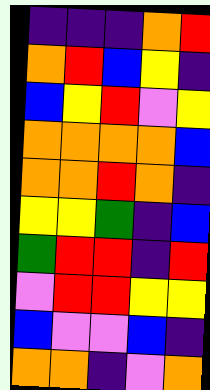[["indigo", "indigo", "indigo", "orange", "red"], ["orange", "red", "blue", "yellow", "indigo"], ["blue", "yellow", "red", "violet", "yellow"], ["orange", "orange", "orange", "orange", "blue"], ["orange", "orange", "red", "orange", "indigo"], ["yellow", "yellow", "green", "indigo", "blue"], ["green", "red", "red", "indigo", "red"], ["violet", "red", "red", "yellow", "yellow"], ["blue", "violet", "violet", "blue", "indigo"], ["orange", "orange", "indigo", "violet", "orange"]]